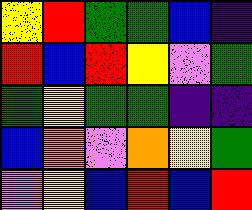[["yellow", "red", "green", "green", "blue", "indigo"], ["red", "blue", "red", "yellow", "violet", "green"], ["green", "yellow", "green", "green", "indigo", "indigo"], ["blue", "orange", "violet", "orange", "yellow", "green"], ["violet", "yellow", "blue", "red", "blue", "red"]]